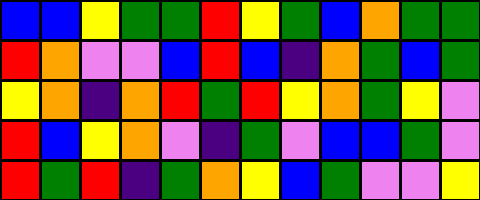[["blue", "blue", "yellow", "green", "green", "red", "yellow", "green", "blue", "orange", "green", "green"], ["red", "orange", "violet", "violet", "blue", "red", "blue", "indigo", "orange", "green", "blue", "green"], ["yellow", "orange", "indigo", "orange", "red", "green", "red", "yellow", "orange", "green", "yellow", "violet"], ["red", "blue", "yellow", "orange", "violet", "indigo", "green", "violet", "blue", "blue", "green", "violet"], ["red", "green", "red", "indigo", "green", "orange", "yellow", "blue", "green", "violet", "violet", "yellow"]]